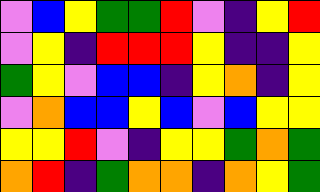[["violet", "blue", "yellow", "green", "green", "red", "violet", "indigo", "yellow", "red"], ["violet", "yellow", "indigo", "red", "red", "red", "yellow", "indigo", "indigo", "yellow"], ["green", "yellow", "violet", "blue", "blue", "indigo", "yellow", "orange", "indigo", "yellow"], ["violet", "orange", "blue", "blue", "yellow", "blue", "violet", "blue", "yellow", "yellow"], ["yellow", "yellow", "red", "violet", "indigo", "yellow", "yellow", "green", "orange", "green"], ["orange", "red", "indigo", "green", "orange", "orange", "indigo", "orange", "yellow", "green"]]